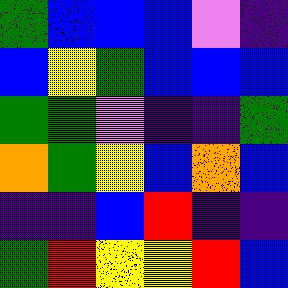[["green", "blue", "blue", "blue", "violet", "indigo"], ["blue", "yellow", "green", "blue", "blue", "blue"], ["green", "green", "violet", "indigo", "indigo", "green"], ["orange", "green", "yellow", "blue", "orange", "blue"], ["indigo", "indigo", "blue", "red", "indigo", "indigo"], ["green", "red", "yellow", "yellow", "red", "blue"]]